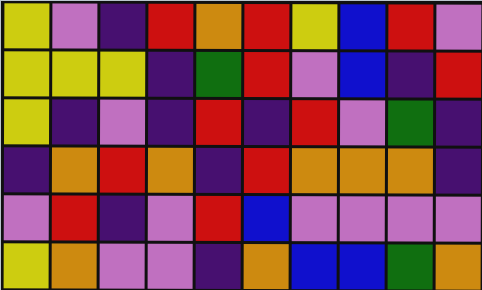[["yellow", "violet", "indigo", "red", "orange", "red", "yellow", "blue", "red", "violet"], ["yellow", "yellow", "yellow", "indigo", "green", "red", "violet", "blue", "indigo", "red"], ["yellow", "indigo", "violet", "indigo", "red", "indigo", "red", "violet", "green", "indigo"], ["indigo", "orange", "red", "orange", "indigo", "red", "orange", "orange", "orange", "indigo"], ["violet", "red", "indigo", "violet", "red", "blue", "violet", "violet", "violet", "violet"], ["yellow", "orange", "violet", "violet", "indigo", "orange", "blue", "blue", "green", "orange"]]